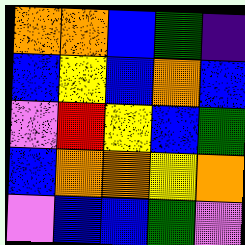[["orange", "orange", "blue", "green", "indigo"], ["blue", "yellow", "blue", "orange", "blue"], ["violet", "red", "yellow", "blue", "green"], ["blue", "orange", "orange", "yellow", "orange"], ["violet", "blue", "blue", "green", "violet"]]